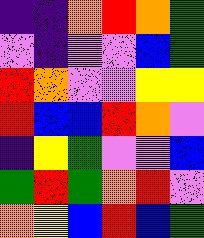[["indigo", "indigo", "orange", "red", "orange", "green"], ["violet", "indigo", "violet", "violet", "blue", "green"], ["red", "orange", "violet", "violet", "yellow", "yellow"], ["red", "blue", "blue", "red", "orange", "violet"], ["indigo", "yellow", "green", "violet", "violet", "blue"], ["green", "red", "green", "orange", "red", "violet"], ["orange", "yellow", "blue", "red", "blue", "green"]]